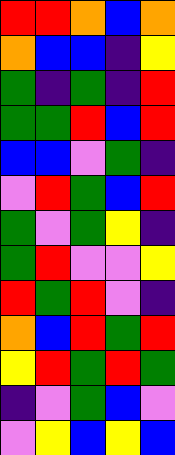[["red", "red", "orange", "blue", "orange"], ["orange", "blue", "blue", "indigo", "yellow"], ["green", "indigo", "green", "indigo", "red"], ["green", "green", "red", "blue", "red"], ["blue", "blue", "violet", "green", "indigo"], ["violet", "red", "green", "blue", "red"], ["green", "violet", "green", "yellow", "indigo"], ["green", "red", "violet", "violet", "yellow"], ["red", "green", "red", "violet", "indigo"], ["orange", "blue", "red", "green", "red"], ["yellow", "red", "green", "red", "green"], ["indigo", "violet", "green", "blue", "violet"], ["violet", "yellow", "blue", "yellow", "blue"]]